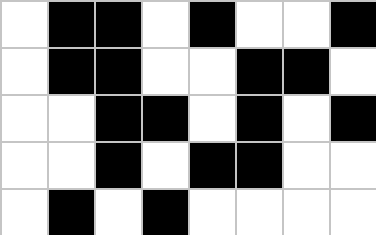[["white", "black", "black", "white", "black", "white", "white", "black"], ["white", "black", "black", "white", "white", "black", "black", "white"], ["white", "white", "black", "black", "white", "black", "white", "black"], ["white", "white", "black", "white", "black", "black", "white", "white"], ["white", "black", "white", "black", "white", "white", "white", "white"]]